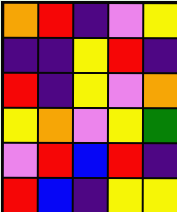[["orange", "red", "indigo", "violet", "yellow"], ["indigo", "indigo", "yellow", "red", "indigo"], ["red", "indigo", "yellow", "violet", "orange"], ["yellow", "orange", "violet", "yellow", "green"], ["violet", "red", "blue", "red", "indigo"], ["red", "blue", "indigo", "yellow", "yellow"]]